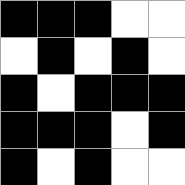[["black", "black", "black", "white", "white"], ["white", "black", "white", "black", "white"], ["black", "white", "black", "black", "black"], ["black", "black", "black", "white", "black"], ["black", "white", "black", "white", "white"]]